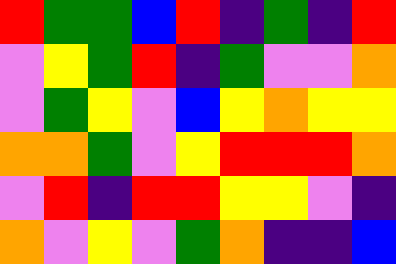[["red", "green", "green", "blue", "red", "indigo", "green", "indigo", "red"], ["violet", "yellow", "green", "red", "indigo", "green", "violet", "violet", "orange"], ["violet", "green", "yellow", "violet", "blue", "yellow", "orange", "yellow", "yellow"], ["orange", "orange", "green", "violet", "yellow", "red", "red", "red", "orange"], ["violet", "red", "indigo", "red", "red", "yellow", "yellow", "violet", "indigo"], ["orange", "violet", "yellow", "violet", "green", "orange", "indigo", "indigo", "blue"]]